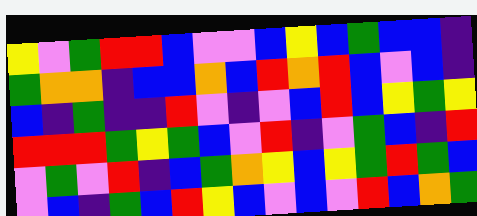[["yellow", "violet", "green", "red", "red", "blue", "violet", "violet", "blue", "yellow", "blue", "green", "blue", "blue", "indigo"], ["green", "orange", "orange", "indigo", "blue", "blue", "orange", "blue", "red", "orange", "red", "blue", "violet", "blue", "indigo"], ["blue", "indigo", "green", "indigo", "indigo", "red", "violet", "indigo", "violet", "blue", "red", "blue", "yellow", "green", "yellow"], ["red", "red", "red", "green", "yellow", "green", "blue", "violet", "red", "indigo", "violet", "green", "blue", "indigo", "red"], ["violet", "green", "violet", "red", "indigo", "blue", "green", "orange", "yellow", "blue", "yellow", "green", "red", "green", "blue"], ["violet", "blue", "indigo", "green", "blue", "red", "yellow", "blue", "violet", "blue", "violet", "red", "blue", "orange", "green"]]